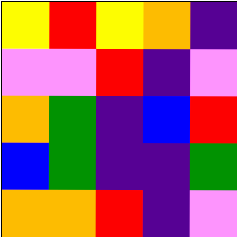[["yellow", "red", "yellow", "orange", "indigo"], ["violet", "violet", "red", "indigo", "violet"], ["orange", "green", "indigo", "blue", "red"], ["blue", "green", "indigo", "indigo", "green"], ["orange", "orange", "red", "indigo", "violet"]]